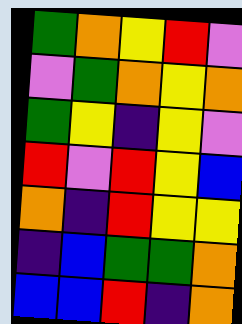[["green", "orange", "yellow", "red", "violet"], ["violet", "green", "orange", "yellow", "orange"], ["green", "yellow", "indigo", "yellow", "violet"], ["red", "violet", "red", "yellow", "blue"], ["orange", "indigo", "red", "yellow", "yellow"], ["indigo", "blue", "green", "green", "orange"], ["blue", "blue", "red", "indigo", "orange"]]